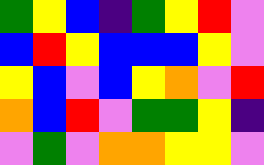[["green", "yellow", "blue", "indigo", "green", "yellow", "red", "violet"], ["blue", "red", "yellow", "blue", "blue", "blue", "yellow", "violet"], ["yellow", "blue", "violet", "blue", "yellow", "orange", "violet", "red"], ["orange", "blue", "red", "violet", "green", "green", "yellow", "indigo"], ["violet", "green", "violet", "orange", "orange", "yellow", "yellow", "violet"]]